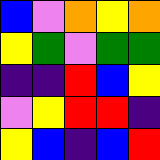[["blue", "violet", "orange", "yellow", "orange"], ["yellow", "green", "violet", "green", "green"], ["indigo", "indigo", "red", "blue", "yellow"], ["violet", "yellow", "red", "red", "indigo"], ["yellow", "blue", "indigo", "blue", "red"]]